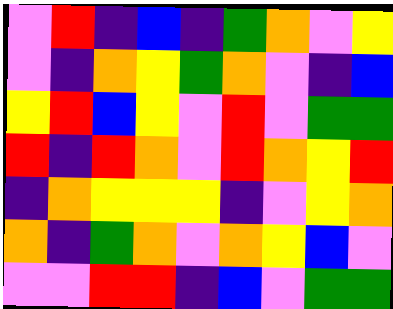[["violet", "red", "indigo", "blue", "indigo", "green", "orange", "violet", "yellow"], ["violet", "indigo", "orange", "yellow", "green", "orange", "violet", "indigo", "blue"], ["yellow", "red", "blue", "yellow", "violet", "red", "violet", "green", "green"], ["red", "indigo", "red", "orange", "violet", "red", "orange", "yellow", "red"], ["indigo", "orange", "yellow", "yellow", "yellow", "indigo", "violet", "yellow", "orange"], ["orange", "indigo", "green", "orange", "violet", "orange", "yellow", "blue", "violet"], ["violet", "violet", "red", "red", "indigo", "blue", "violet", "green", "green"]]